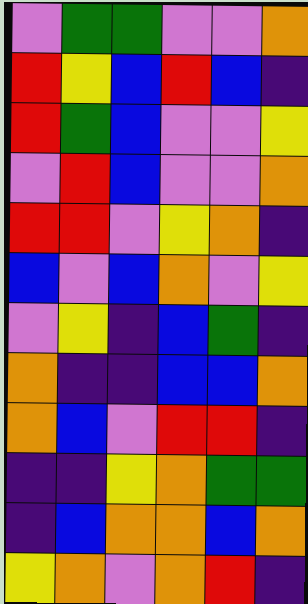[["violet", "green", "green", "violet", "violet", "orange"], ["red", "yellow", "blue", "red", "blue", "indigo"], ["red", "green", "blue", "violet", "violet", "yellow"], ["violet", "red", "blue", "violet", "violet", "orange"], ["red", "red", "violet", "yellow", "orange", "indigo"], ["blue", "violet", "blue", "orange", "violet", "yellow"], ["violet", "yellow", "indigo", "blue", "green", "indigo"], ["orange", "indigo", "indigo", "blue", "blue", "orange"], ["orange", "blue", "violet", "red", "red", "indigo"], ["indigo", "indigo", "yellow", "orange", "green", "green"], ["indigo", "blue", "orange", "orange", "blue", "orange"], ["yellow", "orange", "violet", "orange", "red", "indigo"]]